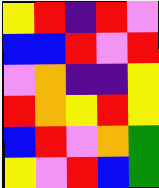[["yellow", "red", "indigo", "red", "violet"], ["blue", "blue", "red", "violet", "red"], ["violet", "orange", "indigo", "indigo", "yellow"], ["red", "orange", "yellow", "red", "yellow"], ["blue", "red", "violet", "orange", "green"], ["yellow", "violet", "red", "blue", "green"]]